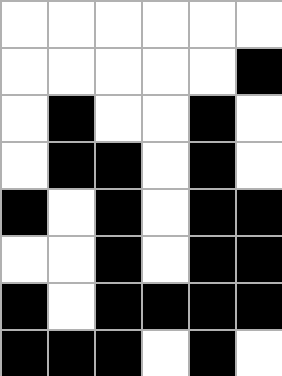[["white", "white", "white", "white", "white", "white"], ["white", "white", "white", "white", "white", "black"], ["white", "black", "white", "white", "black", "white"], ["white", "black", "black", "white", "black", "white"], ["black", "white", "black", "white", "black", "black"], ["white", "white", "black", "white", "black", "black"], ["black", "white", "black", "black", "black", "black"], ["black", "black", "black", "white", "black", "white"]]